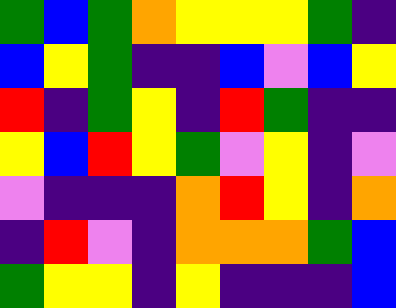[["green", "blue", "green", "orange", "yellow", "yellow", "yellow", "green", "indigo"], ["blue", "yellow", "green", "indigo", "indigo", "blue", "violet", "blue", "yellow"], ["red", "indigo", "green", "yellow", "indigo", "red", "green", "indigo", "indigo"], ["yellow", "blue", "red", "yellow", "green", "violet", "yellow", "indigo", "violet"], ["violet", "indigo", "indigo", "indigo", "orange", "red", "yellow", "indigo", "orange"], ["indigo", "red", "violet", "indigo", "orange", "orange", "orange", "green", "blue"], ["green", "yellow", "yellow", "indigo", "yellow", "indigo", "indigo", "indigo", "blue"]]